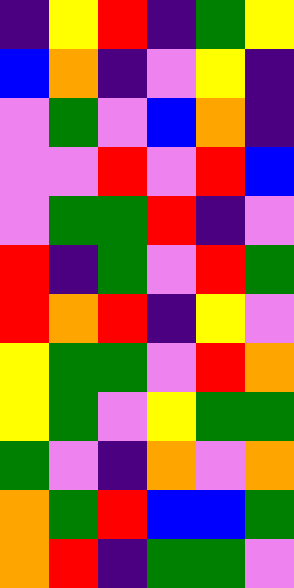[["indigo", "yellow", "red", "indigo", "green", "yellow"], ["blue", "orange", "indigo", "violet", "yellow", "indigo"], ["violet", "green", "violet", "blue", "orange", "indigo"], ["violet", "violet", "red", "violet", "red", "blue"], ["violet", "green", "green", "red", "indigo", "violet"], ["red", "indigo", "green", "violet", "red", "green"], ["red", "orange", "red", "indigo", "yellow", "violet"], ["yellow", "green", "green", "violet", "red", "orange"], ["yellow", "green", "violet", "yellow", "green", "green"], ["green", "violet", "indigo", "orange", "violet", "orange"], ["orange", "green", "red", "blue", "blue", "green"], ["orange", "red", "indigo", "green", "green", "violet"]]